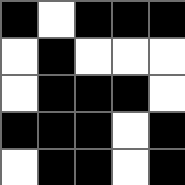[["black", "white", "black", "black", "black"], ["white", "black", "white", "white", "white"], ["white", "black", "black", "black", "white"], ["black", "black", "black", "white", "black"], ["white", "black", "black", "white", "black"]]